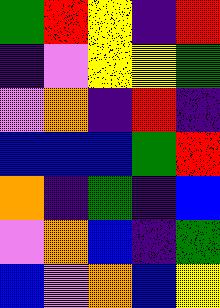[["green", "red", "yellow", "indigo", "red"], ["indigo", "violet", "yellow", "yellow", "green"], ["violet", "orange", "indigo", "red", "indigo"], ["blue", "blue", "blue", "green", "red"], ["orange", "indigo", "green", "indigo", "blue"], ["violet", "orange", "blue", "indigo", "green"], ["blue", "violet", "orange", "blue", "yellow"]]